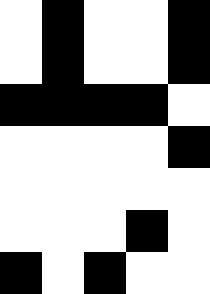[["white", "black", "white", "white", "black"], ["white", "black", "white", "white", "black"], ["black", "black", "black", "black", "white"], ["white", "white", "white", "white", "black"], ["white", "white", "white", "white", "white"], ["white", "white", "white", "black", "white"], ["black", "white", "black", "white", "white"]]